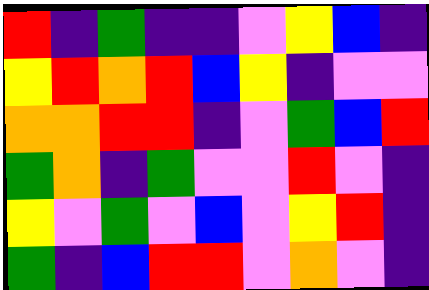[["red", "indigo", "green", "indigo", "indigo", "violet", "yellow", "blue", "indigo"], ["yellow", "red", "orange", "red", "blue", "yellow", "indigo", "violet", "violet"], ["orange", "orange", "red", "red", "indigo", "violet", "green", "blue", "red"], ["green", "orange", "indigo", "green", "violet", "violet", "red", "violet", "indigo"], ["yellow", "violet", "green", "violet", "blue", "violet", "yellow", "red", "indigo"], ["green", "indigo", "blue", "red", "red", "violet", "orange", "violet", "indigo"]]